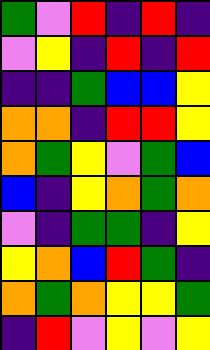[["green", "violet", "red", "indigo", "red", "indigo"], ["violet", "yellow", "indigo", "red", "indigo", "red"], ["indigo", "indigo", "green", "blue", "blue", "yellow"], ["orange", "orange", "indigo", "red", "red", "yellow"], ["orange", "green", "yellow", "violet", "green", "blue"], ["blue", "indigo", "yellow", "orange", "green", "orange"], ["violet", "indigo", "green", "green", "indigo", "yellow"], ["yellow", "orange", "blue", "red", "green", "indigo"], ["orange", "green", "orange", "yellow", "yellow", "green"], ["indigo", "red", "violet", "yellow", "violet", "yellow"]]